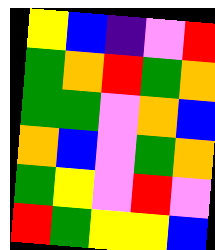[["yellow", "blue", "indigo", "violet", "red"], ["green", "orange", "red", "green", "orange"], ["green", "green", "violet", "orange", "blue"], ["orange", "blue", "violet", "green", "orange"], ["green", "yellow", "violet", "red", "violet"], ["red", "green", "yellow", "yellow", "blue"]]